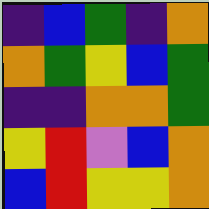[["indigo", "blue", "green", "indigo", "orange"], ["orange", "green", "yellow", "blue", "green"], ["indigo", "indigo", "orange", "orange", "green"], ["yellow", "red", "violet", "blue", "orange"], ["blue", "red", "yellow", "yellow", "orange"]]